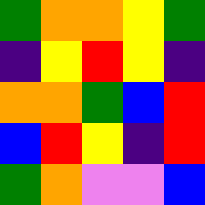[["green", "orange", "orange", "yellow", "green"], ["indigo", "yellow", "red", "yellow", "indigo"], ["orange", "orange", "green", "blue", "red"], ["blue", "red", "yellow", "indigo", "red"], ["green", "orange", "violet", "violet", "blue"]]